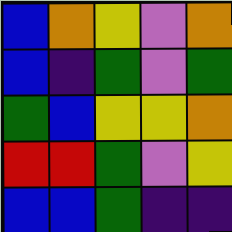[["blue", "orange", "yellow", "violet", "orange"], ["blue", "indigo", "green", "violet", "green"], ["green", "blue", "yellow", "yellow", "orange"], ["red", "red", "green", "violet", "yellow"], ["blue", "blue", "green", "indigo", "indigo"]]